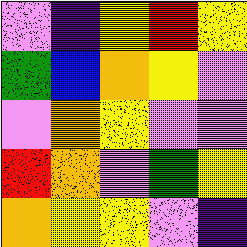[["violet", "indigo", "yellow", "red", "yellow"], ["green", "blue", "orange", "yellow", "violet"], ["violet", "orange", "yellow", "violet", "violet"], ["red", "orange", "violet", "green", "yellow"], ["orange", "yellow", "yellow", "violet", "indigo"]]